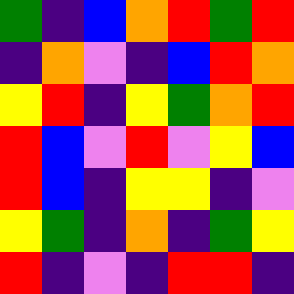[["green", "indigo", "blue", "orange", "red", "green", "red"], ["indigo", "orange", "violet", "indigo", "blue", "red", "orange"], ["yellow", "red", "indigo", "yellow", "green", "orange", "red"], ["red", "blue", "violet", "red", "violet", "yellow", "blue"], ["red", "blue", "indigo", "yellow", "yellow", "indigo", "violet"], ["yellow", "green", "indigo", "orange", "indigo", "green", "yellow"], ["red", "indigo", "violet", "indigo", "red", "red", "indigo"]]